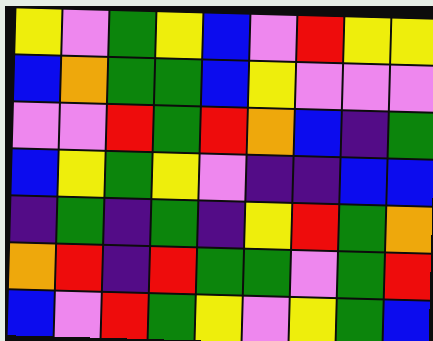[["yellow", "violet", "green", "yellow", "blue", "violet", "red", "yellow", "yellow"], ["blue", "orange", "green", "green", "blue", "yellow", "violet", "violet", "violet"], ["violet", "violet", "red", "green", "red", "orange", "blue", "indigo", "green"], ["blue", "yellow", "green", "yellow", "violet", "indigo", "indigo", "blue", "blue"], ["indigo", "green", "indigo", "green", "indigo", "yellow", "red", "green", "orange"], ["orange", "red", "indigo", "red", "green", "green", "violet", "green", "red"], ["blue", "violet", "red", "green", "yellow", "violet", "yellow", "green", "blue"]]